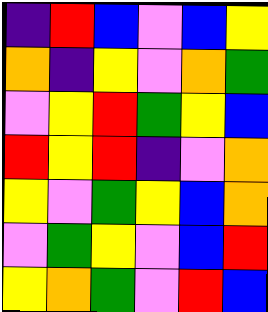[["indigo", "red", "blue", "violet", "blue", "yellow"], ["orange", "indigo", "yellow", "violet", "orange", "green"], ["violet", "yellow", "red", "green", "yellow", "blue"], ["red", "yellow", "red", "indigo", "violet", "orange"], ["yellow", "violet", "green", "yellow", "blue", "orange"], ["violet", "green", "yellow", "violet", "blue", "red"], ["yellow", "orange", "green", "violet", "red", "blue"]]